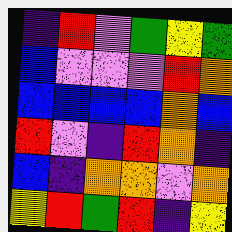[["indigo", "red", "violet", "green", "yellow", "green"], ["blue", "violet", "violet", "violet", "red", "orange"], ["blue", "blue", "blue", "blue", "orange", "blue"], ["red", "violet", "indigo", "red", "orange", "indigo"], ["blue", "indigo", "orange", "orange", "violet", "orange"], ["yellow", "red", "green", "red", "indigo", "yellow"]]